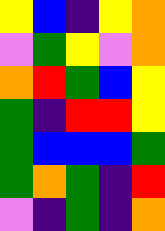[["yellow", "blue", "indigo", "yellow", "orange"], ["violet", "green", "yellow", "violet", "orange"], ["orange", "red", "green", "blue", "yellow"], ["green", "indigo", "red", "red", "yellow"], ["green", "blue", "blue", "blue", "green"], ["green", "orange", "green", "indigo", "red"], ["violet", "indigo", "green", "indigo", "orange"]]